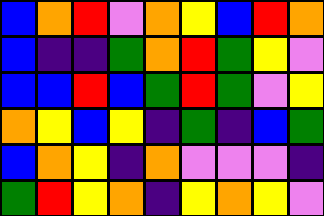[["blue", "orange", "red", "violet", "orange", "yellow", "blue", "red", "orange"], ["blue", "indigo", "indigo", "green", "orange", "red", "green", "yellow", "violet"], ["blue", "blue", "red", "blue", "green", "red", "green", "violet", "yellow"], ["orange", "yellow", "blue", "yellow", "indigo", "green", "indigo", "blue", "green"], ["blue", "orange", "yellow", "indigo", "orange", "violet", "violet", "violet", "indigo"], ["green", "red", "yellow", "orange", "indigo", "yellow", "orange", "yellow", "violet"]]